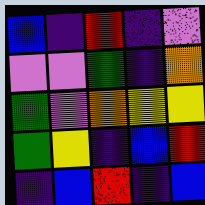[["blue", "indigo", "red", "indigo", "violet"], ["violet", "violet", "green", "indigo", "orange"], ["green", "violet", "orange", "yellow", "yellow"], ["green", "yellow", "indigo", "blue", "red"], ["indigo", "blue", "red", "indigo", "blue"]]